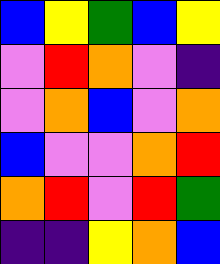[["blue", "yellow", "green", "blue", "yellow"], ["violet", "red", "orange", "violet", "indigo"], ["violet", "orange", "blue", "violet", "orange"], ["blue", "violet", "violet", "orange", "red"], ["orange", "red", "violet", "red", "green"], ["indigo", "indigo", "yellow", "orange", "blue"]]